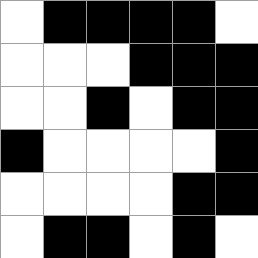[["white", "black", "black", "black", "black", "white"], ["white", "white", "white", "black", "black", "black"], ["white", "white", "black", "white", "black", "black"], ["black", "white", "white", "white", "white", "black"], ["white", "white", "white", "white", "black", "black"], ["white", "black", "black", "white", "black", "white"]]